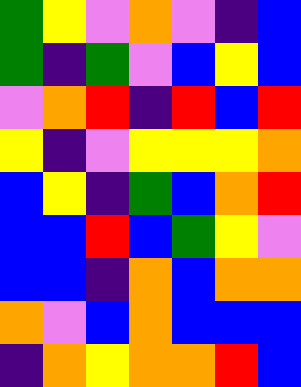[["green", "yellow", "violet", "orange", "violet", "indigo", "blue"], ["green", "indigo", "green", "violet", "blue", "yellow", "blue"], ["violet", "orange", "red", "indigo", "red", "blue", "red"], ["yellow", "indigo", "violet", "yellow", "yellow", "yellow", "orange"], ["blue", "yellow", "indigo", "green", "blue", "orange", "red"], ["blue", "blue", "red", "blue", "green", "yellow", "violet"], ["blue", "blue", "indigo", "orange", "blue", "orange", "orange"], ["orange", "violet", "blue", "orange", "blue", "blue", "blue"], ["indigo", "orange", "yellow", "orange", "orange", "red", "blue"]]